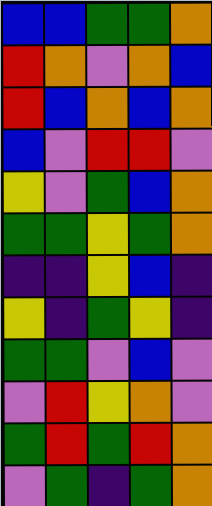[["blue", "blue", "green", "green", "orange"], ["red", "orange", "violet", "orange", "blue"], ["red", "blue", "orange", "blue", "orange"], ["blue", "violet", "red", "red", "violet"], ["yellow", "violet", "green", "blue", "orange"], ["green", "green", "yellow", "green", "orange"], ["indigo", "indigo", "yellow", "blue", "indigo"], ["yellow", "indigo", "green", "yellow", "indigo"], ["green", "green", "violet", "blue", "violet"], ["violet", "red", "yellow", "orange", "violet"], ["green", "red", "green", "red", "orange"], ["violet", "green", "indigo", "green", "orange"]]